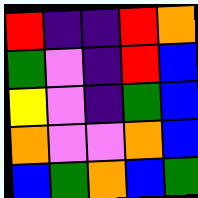[["red", "indigo", "indigo", "red", "orange"], ["green", "violet", "indigo", "red", "blue"], ["yellow", "violet", "indigo", "green", "blue"], ["orange", "violet", "violet", "orange", "blue"], ["blue", "green", "orange", "blue", "green"]]